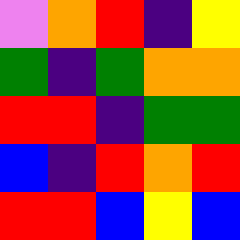[["violet", "orange", "red", "indigo", "yellow"], ["green", "indigo", "green", "orange", "orange"], ["red", "red", "indigo", "green", "green"], ["blue", "indigo", "red", "orange", "red"], ["red", "red", "blue", "yellow", "blue"]]